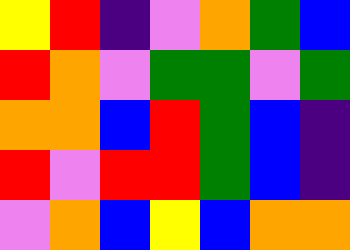[["yellow", "red", "indigo", "violet", "orange", "green", "blue"], ["red", "orange", "violet", "green", "green", "violet", "green"], ["orange", "orange", "blue", "red", "green", "blue", "indigo"], ["red", "violet", "red", "red", "green", "blue", "indigo"], ["violet", "orange", "blue", "yellow", "blue", "orange", "orange"]]